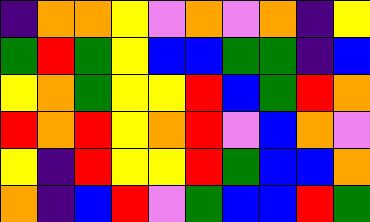[["indigo", "orange", "orange", "yellow", "violet", "orange", "violet", "orange", "indigo", "yellow"], ["green", "red", "green", "yellow", "blue", "blue", "green", "green", "indigo", "blue"], ["yellow", "orange", "green", "yellow", "yellow", "red", "blue", "green", "red", "orange"], ["red", "orange", "red", "yellow", "orange", "red", "violet", "blue", "orange", "violet"], ["yellow", "indigo", "red", "yellow", "yellow", "red", "green", "blue", "blue", "orange"], ["orange", "indigo", "blue", "red", "violet", "green", "blue", "blue", "red", "green"]]